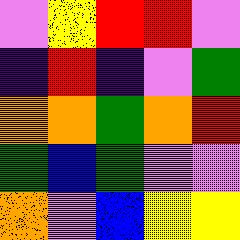[["violet", "yellow", "red", "red", "violet"], ["indigo", "red", "indigo", "violet", "green"], ["orange", "orange", "green", "orange", "red"], ["green", "blue", "green", "violet", "violet"], ["orange", "violet", "blue", "yellow", "yellow"]]